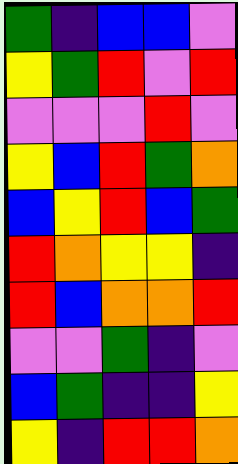[["green", "indigo", "blue", "blue", "violet"], ["yellow", "green", "red", "violet", "red"], ["violet", "violet", "violet", "red", "violet"], ["yellow", "blue", "red", "green", "orange"], ["blue", "yellow", "red", "blue", "green"], ["red", "orange", "yellow", "yellow", "indigo"], ["red", "blue", "orange", "orange", "red"], ["violet", "violet", "green", "indigo", "violet"], ["blue", "green", "indigo", "indigo", "yellow"], ["yellow", "indigo", "red", "red", "orange"]]